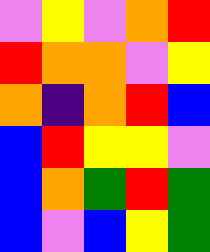[["violet", "yellow", "violet", "orange", "red"], ["red", "orange", "orange", "violet", "yellow"], ["orange", "indigo", "orange", "red", "blue"], ["blue", "red", "yellow", "yellow", "violet"], ["blue", "orange", "green", "red", "green"], ["blue", "violet", "blue", "yellow", "green"]]